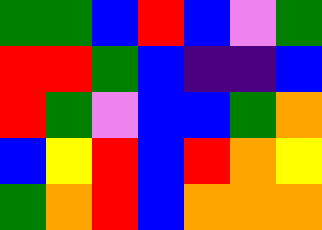[["green", "green", "blue", "red", "blue", "violet", "green"], ["red", "red", "green", "blue", "indigo", "indigo", "blue"], ["red", "green", "violet", "blue", "blue", "green", "orange"], ["blue", "yellow", "red", "blue", "red", "orange", "yellow"], ["green", "orange", "red", "blue", "orange", "orange", "orange"]]